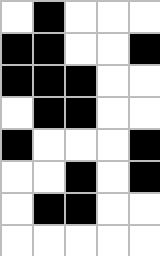[["white", "black", "white", "white", "white"], ["black", "black", "white", "white", "black"], ["black", "black", "black", "white", "white"], ["white", "black", "black", "white", "white"], ["black", "white", "white", "white", "black"], ["white", "white", "black", "white", "black"], ["white", "black", "black", "white", "white"], ["white", "white", "white", "white", "white"]]